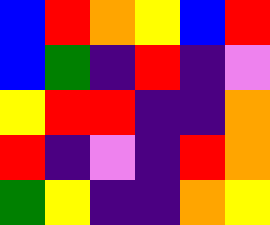[["blue", "red", "orange", "yellow", "blue", "red"], ["blue", "green", "indigo", "red", "indigo", "violet"], ["yellow", "red", "red", "indigo", "indigo", "orange"], ["red", "indigo", "violet", "indigo", "red", "orange"], ["green", "yellow", "indigo", "indigo", "orange", "yellow"]]